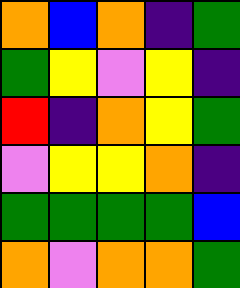[["orange", "blue", "orange", "indigo", "green"], ["green", "yellow", "violet", "yellow", "indigo"], ["red", "indigo", "orange", "yellow", "green"], ["violet", "yellow", "yellow", "orange", "indigo"], ["green", "green", "green", "green", "blue"], ["orange", "violet", "orange", "orange", "green"]]